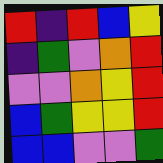[["red", "indigo", "red", "blue", "yellow"], ["indigo", "green", "violet", "orange", "red"], ["violet", "violet", "orange", "yellow", "red"], ["blue", "green", "yellow", "yellow", "red"], ["blue", "blue", "violet", "violet", "green"]]